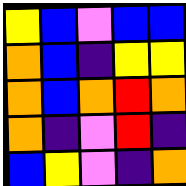[["yellow", "blue", "violet", "blue", "blue"], ["orange", "blue", "indigo", "yellow", "yellow"], ["orange", "blue", "orange", "red", "orange"], ["orange", "indigo", "violet", "red", "indigo"], ["blue", "yellow", "violet", "indigo", "orange"]]